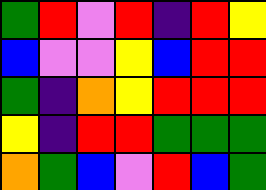[["green", "red", "violet", "red", "indigo", "red", "yellow"], ["blue", "violet", "violet", "yellow", "blue", "red", "red"], ["green", "indigo", "orange", "yellow", "red", "red", "red"], ["yellow", "indigo", "red", "red", "green", "green", "green"], ["orange", "green", "blue", "violet", "red", "blue", "green"]]